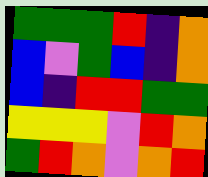[["green", "green", "green", "red", "indigo", "orange"], ["blue", "violet", "green", "blue", "indigo", "orange"], ["blue", "indigo", "red", "red", "green", "green"], ["yellow", "yellow", "yellow", "violet", "red", "orange"], ["green", "red", "orange", "violet", "orange", "red"]]